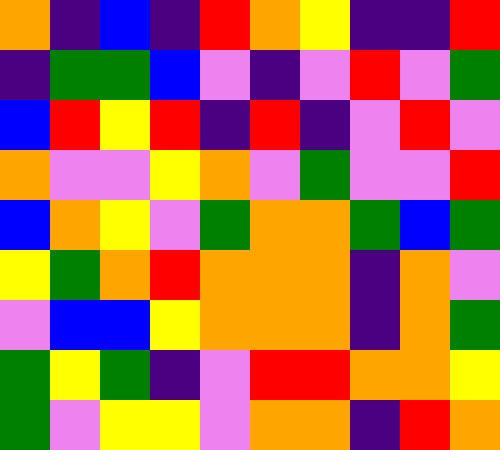[["orange", "indigo", "blue", "indigo", "red", "orange", "yellow", "indigo", "indigo", "red"], ["indigo", "green", "green", "blue", "violet", "indigo", "violet", "red", "violet", "green"], ["blue", "red", "yellow", "red", "indigo", "red", "indigo", "violet", "red", "violet"], ["orange", "violet", "violet", "yellow", "orange", "violet", "green", "violet", "violet", "red"], ["blue", "orange", "yellow", "violet", "green", "orange", "orange", "green", "blue", "green"], ["yellow", "green", "orange", "red", "orange", "orange", "orange", "indigo", "orange", "violet"], ["violet", "blue", "blue", "yellow", "orange", "orange", "orange", "indigo", "orange", "green"], ["green", "yellow", "green", "indigo", "violet", "red", "red", "orange", "orange", "yellow"], ["green", "violet", "yellow", "yellow", "violet", "orange", "orange", "indigo", "red", "orange"]]